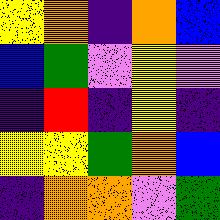[["yellow", "orange", "indigo", "orange", "blue"], ["blue", "green", "violet", "yellow", "violet"], ["indigo", "red", "indigo", "yellow", "indigo"], ["yellow", "yellow", "green", "orange", "blue"], ["indigo", "orange", "orange", "violet", "green"]]